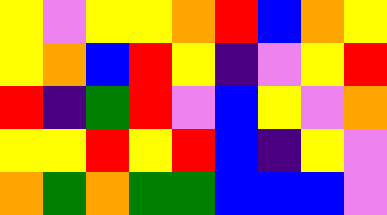[["yellow", "violet", "yellow", "yellow", "orange", "red", "blue", "orange", "yellow"], ["yellow", "orange", "blue", "red", "yellow", "indigo", "violet", "yellow", "red"], ["red", "indigo", "green", "red", "violet", "blue", "yellow", "violet", "orange"], ["yellow", "yellow", "red", "yellow", "red", "blue", "indigo", "yellow", "violet"], ["orange", "green", "orange", "green", "green", "blue", "blue", "blue", "violet"]]